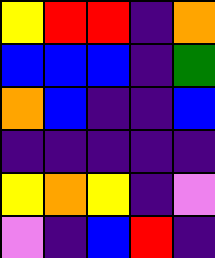[["yellow", "red", "red", "indigo", "orange"], ["blue", "blue", "blue", "indigo", "green"], ["orange", "blue", "indigo", "indigo", "blue"], ["indigo", "indigo", "indigo", "indigo", "indigo"], ["yellow", "orange", "yellow", "indigo", "violet"], ["violet", "indigo", "blue", "red", "indigo"]]